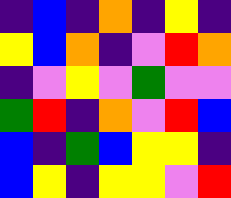[["indigo", "blue", "indigo", "orange", "indigo", "yellow", "indigo"], ["yellow", "blue", "orange", "indigo", "violet", "red", "orange"], ["indigo", "violet", "yellow", "violet", "green", "violet", "violet"], ["green", "red", "indigo", "orange", "violet", "red", "blue"], ["blue", "indigo", "green", "blue", "yellow", "yellow", "indigo"], ["blue", "yellow", "indigo", "yellow", "yellow", "violet", "red"]]